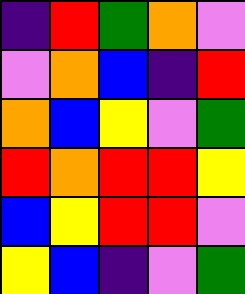[["indigo", "red", "green", "orange", "violet"], ["violet", "orange", "blue", "indigo", "red"], ["orange", "blue", "yellow", "violet", "green"], ["red", "orange", "red", "red", "yellow"], ["blue", "yellow", "red", "red", "violet"], ["yellow", "blue", "indigo", "violet", "green"]]